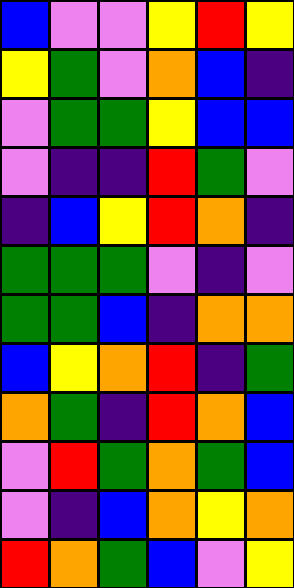[["blue", "violet", "violet", "yellow", "red", "yellow"], ["yellow", "green", "violet", "orange", "blue", "indigo"], ["violet", "green", "green", "yellow", "blue", "blue"], ["violet", "indigo", "indigo", "red", "green", "violet"], ["indigo", "blue", "yellow", "red", "orange", "indigo"], ["green", "green", "green", "violet", "indigo", "violet"], ["green", "green", "blue", "indigo", "orange", "orange"], ["blue", "yellow", "orange", "red", "indigo", "green"], ["orange", "green", "indigo", "red", "orange", "blue"], ["violet", "red", "green", "orange", "green", "blue"], ["violet", "indigo", "blue", "orange", "yellow", "orange"], ["red", "orange", "green", "blue", "violet", "yellow"]]